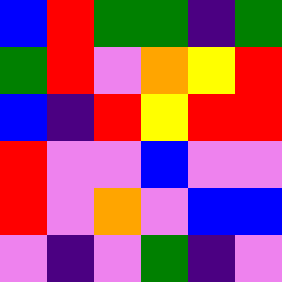[["blue", "red", "green", "green", "indigo", "green"], ["green", "red", "violet", "orange", "yellow", "red"], ["blue", "indigo", "red", "yellow", "red", "red"], ["red", "violet", "violet", "blue", "violet", "violet"], ["red", "violet", "orange", "violet", "blue", "blue"], ["violet", "indigo", "violet", "green", "indigo", "violet"]]